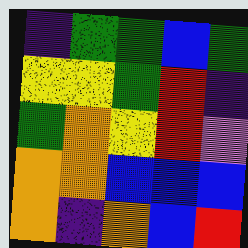[["indigo", "green", "green", "blue", "green"], ["yellow", "yellow", "green", "red", "indigo"], ["green", "orange", "yellow", "red", "violet"], ["orange", "orange", "blue", "blue", "blue"], ["orange", "indigo", "orange", "blue", "red"]]